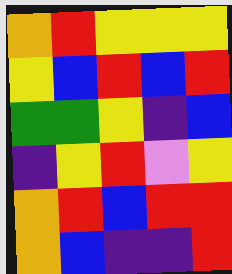[["orange", "red", "yellow", "yellow", "yellow"], ["yellow", "blue", "red", "blue", "red"], ["green", "green", "yellow", "indigo", "blue"], ["indigo", "yellow", "red", "violet", "yellow"], ["orange", "red", "blue", "red", "red"], ["orange", "blue", "indigo", "indigo", "red"]]